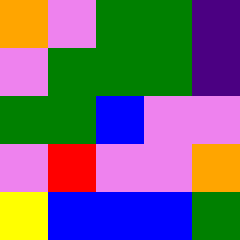[["orange", "violet", "green", "green", "indigo"], ["violet", "green", "green", "green", "indigo"], ["green", "green", "blue", "violet", "violet"], ["violet", "red", "violet", "violet", "orange"], ["yellow", "blue", "blue", "blue", "green"]]